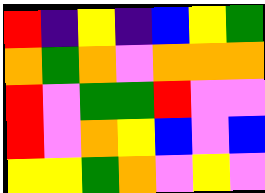[["red", "indigo", "yellow", "indigo", "blue", "yellow", "green"], ["orange", "green", "orange", "violet", "orange", "orange", "orange"], ["red", "violet", "green", "green", "red", "violet", "violet"], ["red", "violet", "orange", "yellow", "blue", "violet", "blue"], ["yellow", "yellow", "green", "orange", "violet", "yellow", "violet"]]